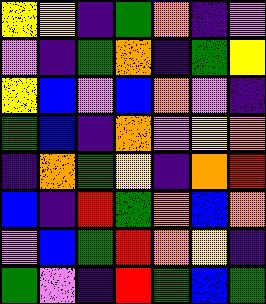[["yellow", "yellow", "indigo", "green", "orange", "indigo", "violet"], ["violet", "indigo", "green", "orange", "indigo", "green", "yellow"], ["yellow", "blue", "violet", "blue", "orange", "violet", "indigo"], ["green", "blue", "indigo", "orange", "violet", "yellow", "orange"], ["indigo", "orange", "green", "yellow", "indigo", "orange", "red"], ["blue", "indigo", "red", "green", "orange", "blue", "orange"], ["violet", "blue", "green", "red", "orange", "yellow", "indigo"], ["green", "violet", "indigo", "red", "green", "blue", "green"]]